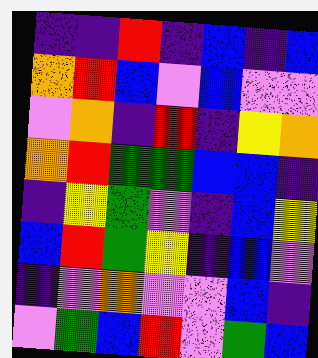[["indigo", "indigo", "red", "indigo", "blue", "indigo", "blue"], ["orange", "red", "blue", "violet", "blue", "violet", "violet"], ["violet", "orange", "indigo", "red", "indigo", "yellow", "orange"], ["orange", "red", "green", "green", "blue", "blue", "indigo"], ["indigo", "yellow", "green", "violet", "indigo", "blue", "yellow"], ["blue", "red", "green", "yellow", "indigo", "blue", "violet"], ["indigo", "violet", "orange", "violet", "violet", "blue", "indigo"], ["violet", "green", "blue", "red", "violet", "green", "blue"]]